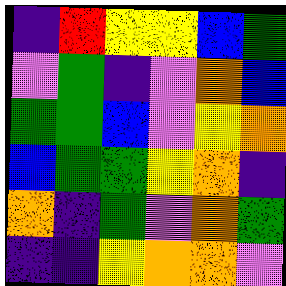[["indigo", "red", "yellow", "yellow", "blue", "green"], ["violet", "green", "indigo", "violet", "orange", "blue"], ["green", "green", "blue", "violet", "yellow", "orange"], ["blue", "green", "green", "yellow", "orange", "indigo"], ["orange", "indigo", "green", "violet", "orange", "green"], ["indigo", "indigo", "yellow", "orange", "orange", "violet"]]